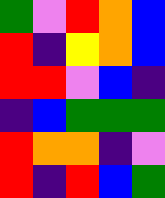[["green", "violet", "red", "orange", "blue"], ["red", "indigo", "yellow", "orange", "blue"], ["red", "red", "violet", "blue", "indigo"], ["indigo", "blue", "green", "green", "green"], ["red", "orange", "orange", "indigo", "violet"], ["red", "indigo", "red", "blue", "green"]]